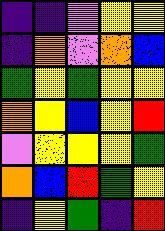[["indigo", "indigo", "violet", "yellow", "yellow"], ["indigo", "orange", "violet", "orange", "blue"], ["green", "yellow", "green", "yellow", "yellow"], ["orange", "yellow", "blue", "yellow", "red"], ["violet", "yellow", "yellow", "yellow", "green"], ["orange", "blue", "red", "green", "yellow"], ["indigo", "yellow", "green", "indigo", "red"]]